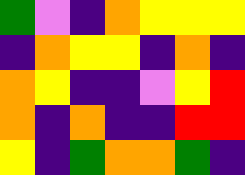[["green", "violet", "indigo", "orange", "yellow", "yellow", "yellow"], ["indigo", "orange", "yellow", "yellow", "indigo", "orange", "indigo"], ["orange", "yellow", "indigo", "indigo", "violet", "yellow", "red"], ["orange", "indigo", "orange", "indigo", "indigo", "red", "red"], ["yellow", "indigo", "green", "orange", "orange", "green", "indigo"]]